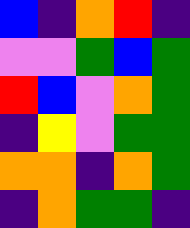[["blue", "indigo", "orange", "red", "indigo"], ["violet", "violet", "green", "blue", "green"], ["red", "blue", "violet", "orange", "green"], ["indigo", "yellow", "violet", "green", "green"], ["orange", "orange", "indigo", "orange", "green"], ["indigo", "orange", "green", "green", "indigo"]]